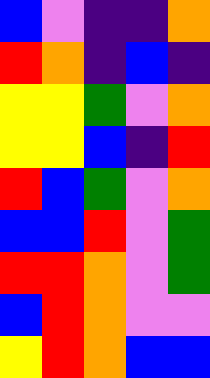[["blue", "violet", "indigo", "indigo", "orange"], ["red", "orange", "indigo", "blue", "indigo"], ["yellow", "yellow", "green", "violet", "orange"], ["yellow", "yellow", "blue", "indigo", "red"], ["red", "blue", "green", "violet", "orange"], ["blue", "blue", "red", "violet", "green"], ["red", "red", "orange", "violet", "green"], ["blue", "red", "orange", "violet", "violet"], ["yellow", "red", "orange", "blue", "blue"]]